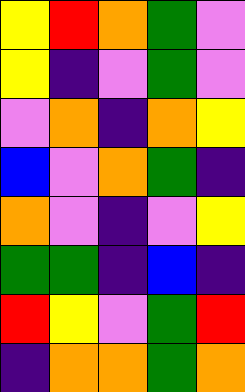[["yellow", "red", "orange", "green", "violet"], ["yellow", "indigo", "violet", "green", "violet"], ["violet", "orange", "indigo", "orange", "yellow"], ["blue", "violet", "orange", "green", "indigo"], ["orange", "violet", "indigo", "violet", "yellow"], ["green", "green", "indigo", "blue", "indigo"], ["red", "yellow", "violet", "green", "red"], ["indigo", "orange", "orange", "green", "orange"]]